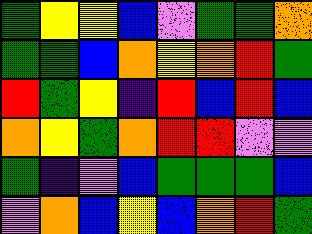[["green", "yellow", "yellow", "blue", "violet", "green", "green", "orange"], ["green", "green", "blue", "orange", "yellow", "orange", "red", "green"], ["red", "green", "yellow", "indigo", "red", "blue", "red", "blue"], ["orange", "yellow", "green", "orange", "red", "red", "violet", "violet"], ["green", "indigo", "violet", "blue", "green", "green", "green", "blue"], ["violet", "orange", "blue", "yellow", "blue", "orange", "red", "green"]]